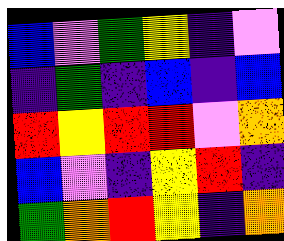[["blue", "violet", "green", "yellow", "indigo", "violet"], ["indigo", "green", "indigo", "blue", "indigo", "blue"], ["red", "yellow", "red", "red", "violet", "orange"], ["blue", "violet", "indigo", "yellow", "red", "indigo"], ["green", "orange", "red", "yellow", "indigo", "orange"]]